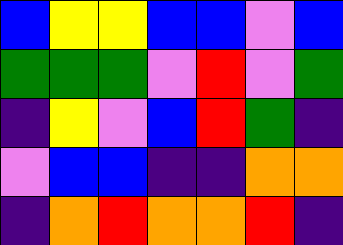[["blue", "yellow", "yellow", "blue", "blue", "violet", "blue"], ["green", "green", "green", "violet", "red", "violet", "green"], ["indigo", "yellow", "violet", "blue", "red", "green", "indigo"], ["violet", "blue", "blue", "indigo", "indigo", "orange", "orange"], ["indigo", "orange", "red", "orange", "orange", "red", "indigo"]]